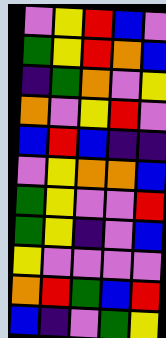[["violet", "yellow", "red", "blue", "violet"], ["green", "yellow", "red", "orange", "blue"], ["indigo", "green", "orange", "violet", "yellow"], ["orange", "violet", "yellow", "red", "violet"], ["blue", "red", "blue", "indigo", "indigo"], ["violet", "yellow", "orange", "orange", "blue"], ["green", "yellow", "violet", "violet", "red"], ["green", "yellow", "indigo", "violet", "blue"], ["yellow", "violet", "violet", "violet", "violet"], ["orange", "red", "green", "blue", "red"], ["blue", "indigo", "violet", "green", "yellow"]]